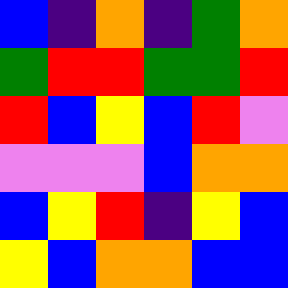[["blue", "indigo", "orange", "indigo", "green", "orange"], ["green", "red", "red", "green", "green", "red"], ["red", "blue", "yellow", "blue", "red", "violet"], ["violet", "violet", "violet", "blue", "orange", "orange"], ["blue", "yellow", "red", "indigo", "yellow", "blue"], ["yellow", "blue", "orange", "orange", "blue", "blue"]]